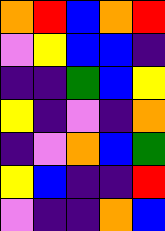[["orange", "red", "blue", "orange", "red"], ["violet", "yellow", "blue", "blue", "indigo"], ["indigo", "indigo", "green", "blue", "yellow"], ["yellow", "indigo", "violet", "indigo", "orange"], ["indigo", "violet", "orange", "blue", "green"], ["yellow", "blue", "indigo", "indigo", "red"], ["violet", "indigo", "indigo", "orange", "blue"]]